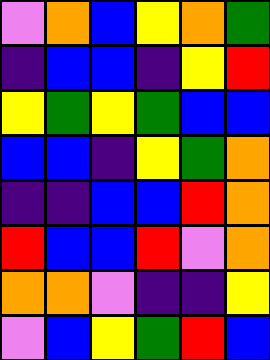[["violet", "orange", "blue", "yellow", "orange", "green"], ["indigo", "blue", "blue", "indigo", "yellow", "red"], ["yellow", "green", "yellow", "green", "blue", "blue"], ["blue", "blue", "indigo", "yellow", "green", "orange"], ["indigo", "indigo", "blue", "blue", "red", "orange"], ["red", "blue", "blue", "red", "violet", "orange"], ["orange", "orange", "violet", "indigo", "indigo", "yellow"], ["violet", "blue", "yellow", "green", "red", "blue"]]